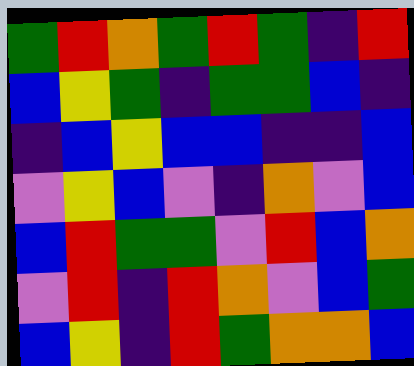[["green", "red", "orange", "green", "red", "green", "indigo", "red"], ["blue", "yellow", "green", "indigo", "green", "green", "blue", "indigo"], ["indigo", "blue", "yellow", "blue", "blue", "indigo", "indigo", "blue"], ["violet", "yellow", "blue", "violet", "indigo", "orange", "violet", "blue"], ["blue", "red", "green", "green", "violet", "red", "blue", "orange"], ["violet", "red", "indigo", "red", "orange", "violet", "blue", "green"], ["blue", "yellow", "indigo", "red", "green", "orange", "orange", "blue"]]